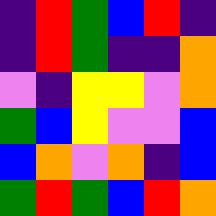[["indigo", "red", "green", "blue", "red", "indigo"], ["indigo", "red", "green", "indigo", "indigo", "orange"], ["violet", "indigo", "yellow", "yellow", "violet", "orange"], ["green", "blue", "yellow", "violet", "violet", "blue"], ["blue", "orange", "violet", "orange", "indigo", "blue"], ["green", "red", "green", "blue", "red", "orange"]]